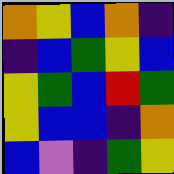[["orange", "yellow", "blue", "orange", "indigo"], ["indigo", "blue", "green", "yellow", "blue"], ["yellow", "green", "blue", "red", "green"], ["yellow", "blue", "blue", "indigo", "orange"], ["blue", "violet", "indigo", "green", "yellow"]]